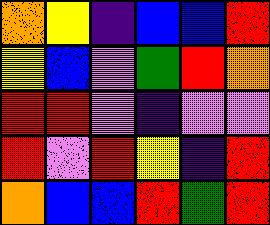[["orange", "yellow", "indigo", "blue", "blue", "red"], ["yellow", "blue", "violet", "green", "red", "orange"], ["red", "red", "violet", "indigo", "violet", "violet"], ["red", "violet", "red", "yellow", "indigo", "red"], ["orange", "blue", "blue", "red", "green", "red"]]